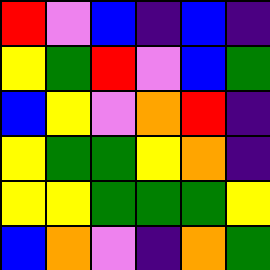[["red", "violet", "blue", "indigo", "blue", "indigo"], ["yellow", "green", "red", "violet", "blue", "green"], ["blue", "yellow", "violet", "orange", "red", "indigo"], ["yellow", "green", "green", "yellow", "orange", "indigo"], ["yellow", "yellow", "green", "green", "green", "yellow"], ["blue", "orange", "violet", "indigo", "orange", "green"]]